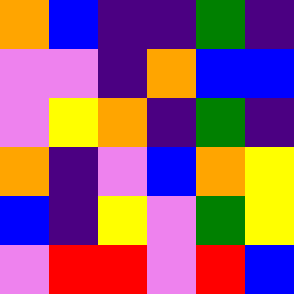[["orange", "blue", "indigo", "indigo", "green", "indigo"], ["violet", "violet", "indigo", "orange", "blue", "blue"], ["violet", "yellow", "orange", "indigo", "green", "indigo"], ["orange", "indigo", "violet", "blue", "orange", "yellow"], ["blue", "indigo", "yellow", "violet", "green", "yellow"], ["violet", "red", "red", "violet", "red", "blue"]]